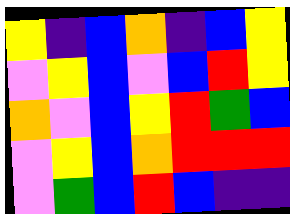[["yellow", "indigo", "blue", "orange", "indigo", "blue", "yellow"], ["violet", "yellow", "blue", "violet", "blue", "red", "yellow"], ["orange", "violet", "blue", "yellow", "red", "green", "blue"], ["violet", "yellow", "blue", "orange", "red", "red", "red"], ["violet", "green", "blue", "red", "blue", "indigo", "indigo"]]